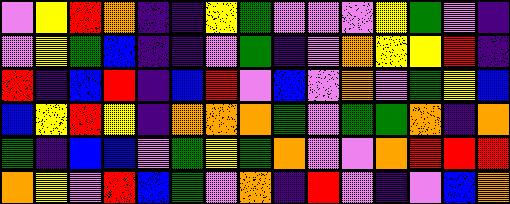[["violet", "yellow", "red", "orange", "indigo", "indigo", "yellow", "green", "violet", "violet", "violet", "yellow", "green", "violet", "indigo"], ["violet", "yellow", "green", "blue", "indigo", "indigo", "violet", "green", "indigo", "violet", "orange", "yellow", "yellow", "red", "indigo"], ["red", "indigo", "blue", "red", "indigo", "blue", "red", "violet", "blue", "violet", "orange", "violet", "green", "yellow", "blue"], ["blue", "yellow", "red", "yellow", "indigo", "orange", "orange", "orange", "green", "violet", "green", "green", "orange", "indigo", "orange"], ["green", "indigo", "blue", "blue", "violet", "green", "yellow", "green", "orange", "violet", "violet", "orange", "red", "red", "red"], ["orange", "yellow", "violet", "red", "blue", "green", "violet", "orange", "indigo", "red", "violet", "indigo", "violet", "blue", "orange"]]